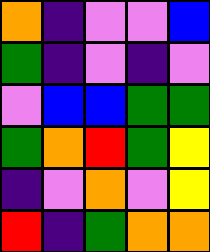[["orange", "indigo", "violet", "violet", "blue"], ["green", "indigo", "violet", "indigo", "violet"], ["violet", "blue", "blue", "green", "green"], ["green", "orange", "red", "green", "yellow"], ["indigo", "violet", "orange", "violet", "yellow"], ["red", "indigo", "green", "orange", "orange"]]